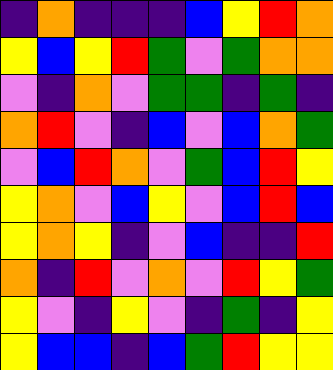[["indigo", "orange", "indigo", "indigo", "indigo", "blue", "yellow", "red", "orange"], ["yellow", "blue", "yellow", "red", "green", "violet", "green", "orange", "orange"], ["violet", "indigo", "orange", "violet", "green", "green", "indigo", "green", "indigo"], ["orange", "red", "violet", "indigo", "blue", "violet", "blue", "orange", "green"], ["violet", "blue", "red", "orange", "violet", "green", "blue", "red", "yellow"], ["yellow", "orange", "violet", "blue", "yellow", "violet", "blue", "red", "blue"], ["yellow", "orange", "yellow", "indigo", "violet", "blue", "indigo", "indigo", "red"], ["orange", "indigo", "red", "violet", "orange", "violet", "red", "yellow", "green"], ["yellow", "violet", "indigo", "yellow", "violet", "indigo", "green", "indigo", "yellow"], ["yellow", "blue", "blue", "indigo", "blue", "green", "red", "yellow", "yellow"]]